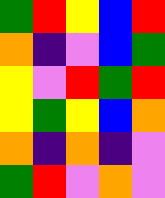[["green", "red", "yellow", "blue", "red"], ["orange", "indigo", "violet", "blue", "green"], ["yellow", "violet", "red", "green", "red"], ["yellow", "green", "yellow", "blue", "orange"], ["orange", "indigo", "orange", "indigo", "violet"], ["green", "red", "violet", "orange", "violet"]]